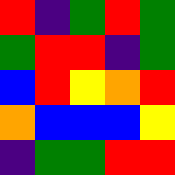[["red", "indigo", "green", "red", "green"], ["green", "red", "red", "indigo", "green"], ["blue", "red", "yellow", "orange", "red"], ["orange", "blue", "blue", "blue", "yellow"], ["indigo", "green", "green", "red", "red"]]